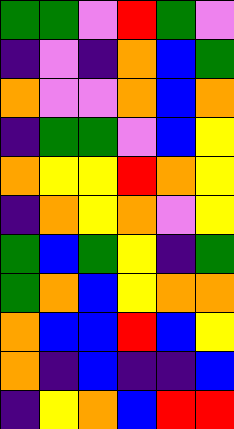[["green", "green", "violet", "red", "green", "violet"], ["indigo", "violet", "indigo", "orange", "blue", "green"], ["orange", "violet", "violet", "orange", "blue", "orange"], ["indigo", "green", "green", "violet", "blue", "yellow"], ["orange", "yellow", "yellow", "red", "orange", "yellow"], ["indigo", "orange", "yellow", "orange", "violet", "yellow"], ["green", "blue", "green", "yellow", "indigo", "green"], ["green", "orange", "blue", "yellow", "orange", "orange"], ["orange", "blue", "blue", "red", "blue", "yellow"], ["orange", "indigo", "blue", "indigo", "indigo", "blue"], ["indigo", "yellow", "orange", "blue", "red", "red"]]